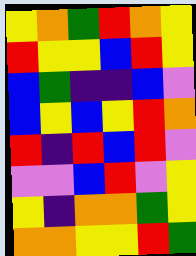[["yellow", "orange", "green", "red", "orange", "yellow"], ["red", "yellow", "yellow", "blue", "red", "yellow"], ["blue", "green", "indigo", "indigo", "blue", "violet"], ["blue", "yellow", "blue", "yellow", "red", "orange"], ["red", "indigo", "red", "blue", "red", "violet"], ["violet", "violet", "blue", "red", "violet", "yellow"], ["yellow", "indigo", "orange", "orange", "green", "yellow"], ["orange", "orange", "yellow", "yellow", "red", "green"]]